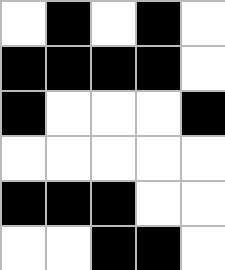[["white", "black", "white", "black", "white"], ["black", "black", "black", "black", "white"], ["black", "white", "white", "white", "black"], ["white", "white", "white", "white", "white"], ["black", "black", "black", "white", "white"], ["white", "white", "black", "black", "white"]]